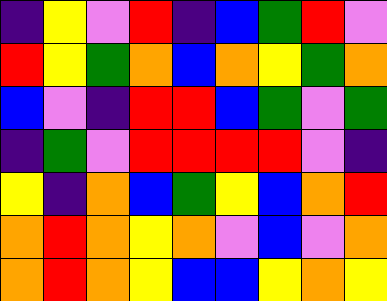[["indigo", "yellow", "violet", "red", "indigo", "blue", "green", "red", "violet"], ["red", "yellow", "green", "orange", "blue", "orange", "yellow", "green", "orange"], ["blue", "violet", "indigo", "red", "red", "blue", "green", "violet", "green"], ["indigo", "green", "violet", "red", "red", "red", "red", "violet", "indigo"], ["yellow", "indigo", "orange", "blue", "green", "yellow", "blue", "orange", "red"], ["orange", "red", "orange", "yellow", "orange", "violet", "blue", "violet", "orange"], ["orange", "red", "orange", "yellow", "blue", "blue", "yellow", "orange", "yellow"]]